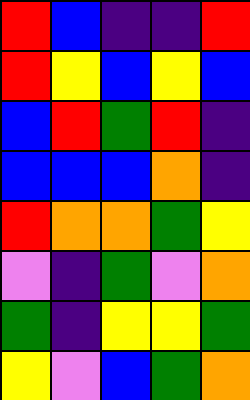[["red", "blue", "indigo", "indigo", "red"], ["red", "yellow", "blue", "yellow", "blue"], ["blue", "red", "green", "red", "indigo"], ["blue", "blue", "blue", "orange", "indigo"], ["red", "orange", "orange", "green", "yellow"], ["violet", "indigo", "green", "violet", "orange"], ["green", "indigo", "yellow", "yellow", "green"], ["yellow", "violet", "blue", "green", "orange"]]